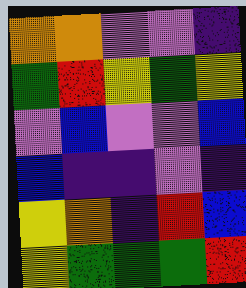[["orange", "orange", "violet", "violet", "indigo"], ["green", "red", "yellow", "green", "yellow"], ["violet", "blue", "violet", "violet", "blue"], ["blue", "indigo", "indigo", "violet", "indigo"], ["yellow", "orange", "indigo", "red", "blue"], ["yellow", "green", "green", "green", "red"]]